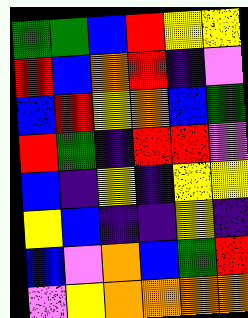[["green", "green", "blue", "red", "yellow", "yellow"], ["red", "blue", "orange", "red", "indigo", "violet"], ["blue", "red", "yellow", "orange", "blue", "green"], ["red", "green", "indigo", "red", "red", "violet"], ["blue", "indigo", "yellow", "indigo", "yellow", "yellow"], ["yellow", "blue", "indigo", "indigo", "yellow", "indigo"], ["blue", "violet", "orange", "blue", "green", "red"], ["violet", "yellow", "orange", "orange", "orange", "orange"]]